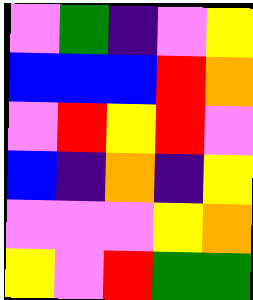[["violet", "green", "indigo", "violet", "yellow"], ["blue", "blue", "blue", "red", "orange"], ["violet", "red", "yellow", "red", "violet"], ["blue", "indigo", "orange", "indigo", "yellow"], ["violet", "violet", "violet", "yellow", "orange"], ["yellow", "violet", "red", "green", "green"]]